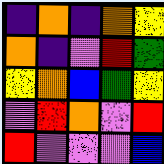[["indigo", "orange", "indigo", "orange", "yellow"], ["orange", "indigo", "violet", "red", "green"], ["yellow", "orange", "blue", "green", "yellow"], ["violet", "red", "orange", "violet", "red"], ["red", "violet", "violet", "violet", "blue"]]